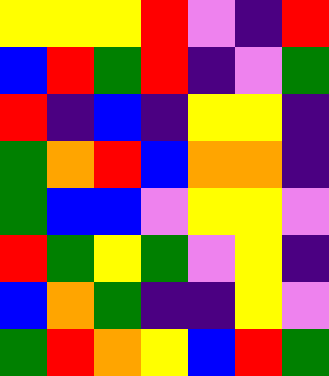[["yellow", "yellow", "yellow", "red", "violet", "indigo", "red"], ["blue", "red", "green", "red", "indigo", "violet", "green"], ["red", "indigo", "blue", "indigo", "yellow", "yellow", "indigo"], ["green", "orange", "red", "blue", "orange", "orange", "indigo"], ["green", "blue", "blue", "violet", "yellow", "yellow", "violet"], ["red", "green", "yellow", "green", "violet", "yellow", "indigo"], ["blue", "orange", "green", "indigo", "indigo", "yellow", "violet"], ["green", "red", "orange", "yellow", "blue", "red", "green"]]